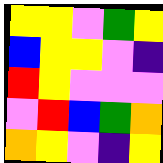[["yellow", "yellow", "violet", "green", "yellow"], ["blue", "yellow", "yellow", "violet", "indigo"], ["red", "yellow", "violet", "violet", "violet"], ["violet", "red", "blue", "green", "orange"], ["orange", "yellow", "violet", "indigo", "yellow"]]